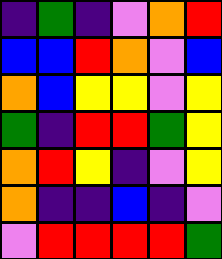[["indigo", "green", "indigo", "violet", "orange", "red"], ["blue", "blue", "red", "orange", "violet", "blue"], ["orange", "blue", "yellow", "yellow", "violet", "yellow"], ["green", "indigo", "red", "red", "green", "yellow"], ["orange", "red", "yellow", "indigo", "violet", "yellow"], ["orange", "indigo", "indigo", "blue", "indigo", "violet"], ["violet", "red", "red", "red", "red", "green"]]